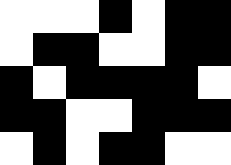[["white", "white", "white", "black", "white", "black", "black"], ["white", "black", "black", "white", "white", "black", "black"], ["black", "white", "black", "black", "black", "black", "white"], ["black", "black", "white", "white", "black", "black", "black"], ["white", "black", "white", "black", "black", "white", "white"]]